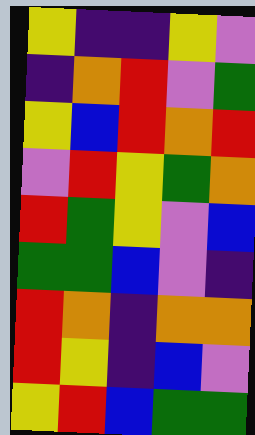[["yellow", "indigo", "indigo", "yellow", "violet"], ["indigo", "orange", "red", "violet", "green"], ["yellow", "blue", "red", "orange", "red"], ["violet", "red", "yellow", "green", "orange"], ["red", "green", "yellow", "violet", "blue"], ["green", "green", "blue", "violet", "indigo"], ["red", "orange", "indigo", "orange", "orange"], ["red", "yellow", "indigo", "blue", "violet"], ["yellow", "red", "blue", "green", "green"]]